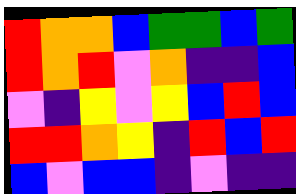[["red", "orange", "orange", "blue", "green", "green", "blue", "green"], ["red", "orange", "red", "violet", "orange", "indigo", "indigo", "blue"], ["violet", "indigo", "yellow", "violet", "yellow", "blue", "red", "blue"], ["red", "red", "orange", "yellow", "indigo", "red", "blue", "red"], ["blue", "violet", "blue", "blue", "indigo", "violet", "indigo", "indigo"]]